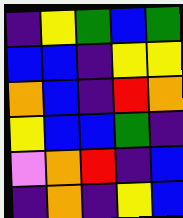[["indigo", "yellow", "green", "blue", "green"], ["blue", "blue", "indigo", "yellow", "yellow"], ["orange", "blue", "indigo", "red", "orange"], ["yellow", "blue", "blue", "green", "indigo"], ["violet", "orange", "red", "indigo", "blue"], ["indigo", "orange", "indigo", "yellow", "blue"]]